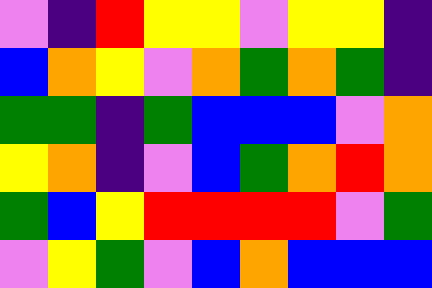[["violet", "indigo", "red", "yellow", "yellow", "violet", "yellow", "yellow", "indigo"], ["blue", "orange", "yellow", "violet", "orange", "green", "orange", "green", "indigo"], ["green", "green", "indigo", "green", "blue", "blue", "blue", "violet", "orange"], ["yellow", "orange", "indigo", "violet", "blue", "green", "orange", "red", "orange"], ["green", "blue", "yellow", "red", "red", "red", "red", "violet", "green"], ["violet", "yellow", "green", "violet", "blue", "orange", "blue", "blue", "blue"]]